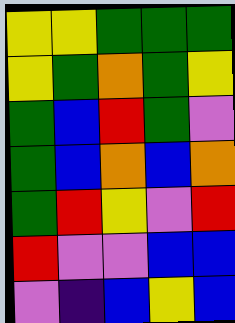[["yellow", "yellow", "green", "green", "green"], ["yellow", "green", "orange", "green", "yellow"], ["green", "blue", "red", "green", "violet"], ["green", "blue", "orange", "blue", "orange"], ["green", "red", "yellow", "violet", "red"], ["red", "violet", "violet", "blue", "blue"], ["violet", "indigo", "blue", "yellow", "blue"]]